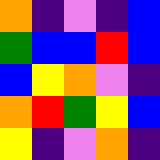[["orange", "indigo", "violet", "indigo", "blue"], ["green", "blue", "blue", "red", "blue"], ["blue", "yellow", "orange", "violet", "indigo"], ["orange", "red", "green", "yellow", "blue"], ["yellow", "indigo", "violet", "orange", "indigo"]]